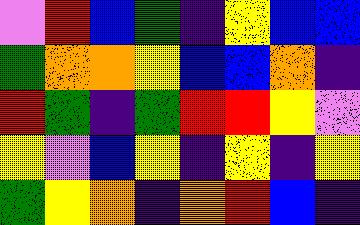[["violet", "red", "blue", "green", "indigo", "yellow", "blue", "blue"], ["green", "orange", "orange", "yellow", "blue", "blue", "orange", "indigo"], ["red", "green", "indigo", "green", "red", "red", "yellow", "violet"], ["yellow", "violet", "blue", "yellow", "indigo", "yellow", "indigo", "yellow"], ["green", "yellow", "orange", "indigo", "orange", "red", "blue", "indigo"]]